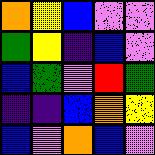[["orange", "yellow", "blue", "violet", "violet"], ["green", "yellow", "indigo", "blue", "violet"], ["blue", "green", "violet", "red", "green"], ["indigo", "indigo", "blue", "orange", "yellow"], ["blue", "violet", "orange", "blue", "violet"]]